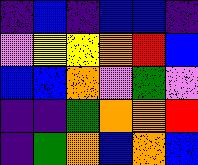[["indigo", "blue", "indigo", "blue", "blue", "indigo"], ["violet", "yellow", "yellow", "orange", "red", "blue"], ["blue", "blue", "orange", "violet", "green", "violet"], ["indigo", "indigo", "green", "orange", "orange", "red"], ["indigo", "green", "orange", "blue", "orange", "blue"]]